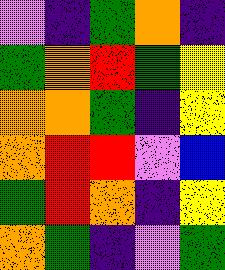[["violet", "indigo", "green", "orange", "indigo"], ["green", "orange", "red", "green", "yellow"], ["orange", "orange", "green", "indigo", "yellow"], ["orange", "red", "red", "violet", "blue"], ["green", "red", "orange", "indigo", "yellow"], ["orange", "green", "indigo", "violet", "green"]]